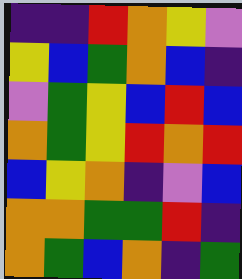[["indigo", "indigo", "red", "orange", "yellow", "violet"], ["yellow", "blue", "green", "orange", "blue", "indigo"], ["violet", "green", "yellow", "blue", "red", "blue"], ["orange", "green", "yellow", "red", "orange", "red"], ["blue", "yellow", "orange", "indigo", "violet", "blue"], ["orange", "orange", "green", "green", "red", "indigo"], ["orange", "green", "blue", "orange", "indigo", "green"]]